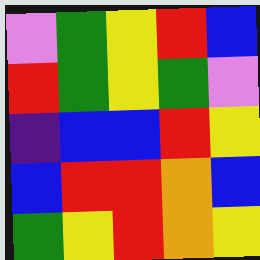[["violet", "green", "yellow", "red", "blue"], ["red", "green", "yellow", "green", "violet"], ["indigo", "blue", "blue", "red", "yellow"], ["blue", "red", "red", "orange", "blue"], ["green", "yellow", "red", "orange", "yellow"]]